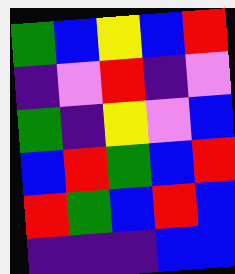[["green", "blue", "yellow", "blue", "red"], ["indigo", "violet", "red", "indigo", "violet"], ["green", "indigo", "yellow", "violet", "blue"], ["blue", "red", "green", "blue", "red"], ["red", "green", "blue", "red", "blue"], ["indigo", "indigo", "indigo", "blue", "blue"]]